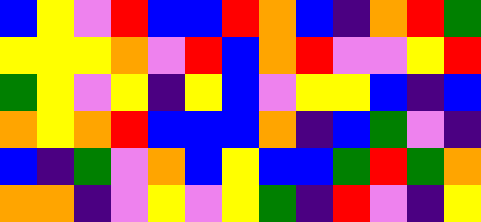[["blue", "yellow", "violet", "red", "blue", "blue", "red", "orange", "blue", "indigo", "orange", "red", "green"], ["yellow", "yellow", "yellow", "orange", "violet", "red", "blue", "orange", "red", "violet", "violet", "yellow", "red"], ["green", "yellow", "violet", "yellow", "indigo", "yellow", "blue", "violet", "yellow", "yellow", "blue", "indigo", "blue"], ["orange", "yellow", "orange", "red", "blue", "blue", "blue", "orange", "indigo", "blue", "green", "violet", "indigo"], ["blue", "indigo", "green", "violet", "orange", "blue", "yellow", "blue", "blue", "green", "red", "green", "orange"], ["orange", "orange", "indigo", "violet", "yellow", "violet", "yellow", "green", "indigo", "red", "violet", "indigo", "yellow"]]